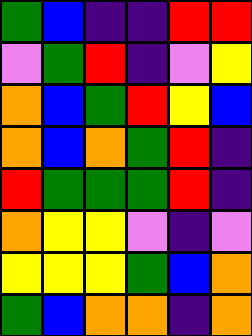[["green", "blue", "indigo", "indigo", "red", "red"], ["violet", "green", "red", "indigo", "violet", "yellow"], ["orange", "blue", "green", "red", "yellow", "blue"], ["orange", "blue", "orange", "green", "red", "indigo"], ["red", "green", "green", "green", "red", "indigo"], ["orange", "yellow", "yellow", "violet", "indigo", "violet"], ["yellow", "yellow", "yellow", "green", "blue", "orange"], ["green", "blue", "orange", "orange", "indigo", "orange"]]